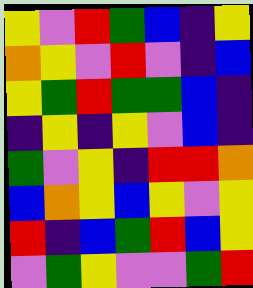[["yellow", "violet", "red", "green", "blue", "indigo", "yellow"], ["orange", "yellow", "violet", "red", "violet", "indigo", "blue"], ["yellow", "green", "red", "green", "green", "blue", "indigo"], ["indigo", "yellow", "indigo", "yellow", "violet", "blue", "indigo"], ["green", "violet", "yellow", "indigo", "red", "red", "orange"], ["blue", "orange", "yellow", "blue", "yellow", "violet", "yellow"], ["red", "indigo", "blue", "green", "red", "blue", "yellow"], ["violet", "green", "yellow", "violet", "violet", "green", "red"]]